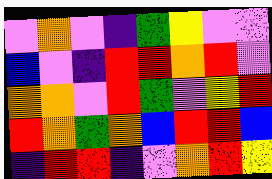[["violet", "orange", "violet", "indigo", "green", "yellow", "violet", "violet"], ["blue", "violet", "indigo", "red", "red", "orange", "red", "violet"], ["orange", "orange", "violet", "red", "green", "violet", "yellow", "red"], ["red", "orange", "green", "orange", "blue", "red", "red", "blue"], ["indigo", "red", "red", "indigo", "violet", "orange", "red", "yellow"]]